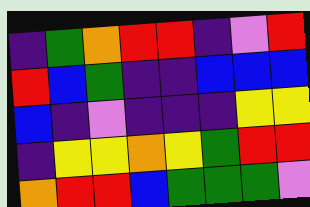[["indigo", "green", "orange", "red", "red", "indigo", "violet", "red"], ["red", "blue", "green", "indigo", "indigo", "blue", "blue", "blue"], ["blue", "indigo", "violet", "indigo", "indigo", "indigo", "yellow", "yellow"], ["indigo", "yellow", "yellow", "orange", "yellow", "green", "red", "red"], ["orange", "red", "red", "blue", "green", "green", "green", "violet"]]